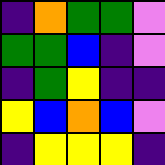[["indigo", "orange", "green", "green", "violet"], ["green", "green", "blue", "indigo", "violet"], ["indigo", "green", "yellow", "indigo", "indigo"], ["yellow", "blue", "orange", "blue", "violet"], ["indigo", "yellow", "yellow", "yellow", "indigo"]]